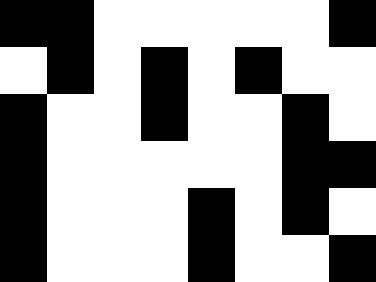[["black", "black", "white", "white", "white", "white", "white", "black"], ["white", "black", "white", "black", "white", "black", "white", "white"], ["black", "white", "white", "black", "white", "white", "black", "white"], ["black", "white", "white", "white", "white", "white", "black", "black"], ["black", "white", "white", "white", "black", "white", "black", "white"], ["black", "white", "white", "white", "black", "white", "white", "black"]]